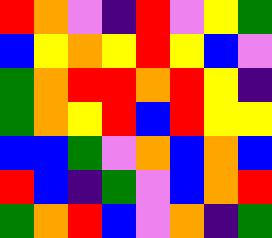[["red", "orange", "violet", "indigo", "red", "violet", "yellow", "green"], ["blue", "yellow", "orange", "yellow", "red", "yellow", "blue", "violet"], ["green", "orange", "red", "red", "orange", "red", "yellow", "indigo"], ["green", "orange", "yellow", "red", "blue", "red", "yellow", "yellow"], ["blue", "blue", "green", "violet", "orange", "blue", "orange", "blue"], ["red", "blue", "indigo", "green", "violet", "blue", "orange", "red"], ["green", "orange", "red", "blue", "violet", "orange", "indigo", "green"]]